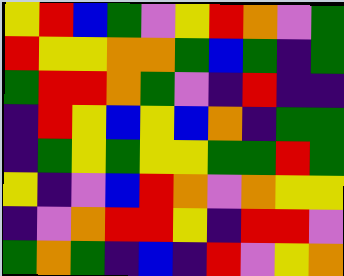[["yellow", "red", "blue", "green", "violet", "yellow", "red", "orange", "violet", "green"], ["red", "yellow", "yellow", "orange", "orange", "green", "blue", "green", "indigo", "green"], ["green", "red", "red", "orange", "green", "violet", "indigo", "red", "indigo", "indigo"], ["indigo", "red", "yellow", "blue", "yellow", "blue", "orange", "indigo", "green", "green"], ["indigo", "green", "yellow", "green", "yellow", "yellow", "green", "green", "red", "green"], ["yellow", "indigo", "violet", "blue", "red", "orange", "violet", "orange", "yellow", "yellow"], ["indigo", "violet", "orange", "red", "red", "yellow", "indigo", "red", "red", "violet"], ["green", "orange", "green", "indigo", "blue", "indigo", "red", "violet", "yellow", "orange"]]